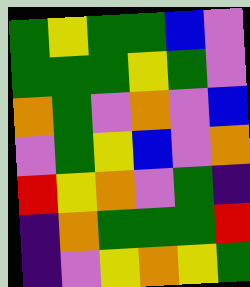[["green", "yellow", "green", "green", "blue", "violet"], ["green", "green", "green", "yellow", "green", "violet"], ["orange", "green", "violet", "orange", "violet", "blue"], ["violet", "green", "yellow", "blue", "violet", "orange"], ["red", "yellow", "orange", "violet", "green", "indigo"], ["indigo", "orange", "green", "green", "green", "red"], ["indigo", "violet", "yellow", "orange", "yellow", "green"]]